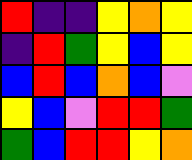[["red", "indigo", "indigo", "yellow", "orange", "yellow"], ["indigo", "red", "green", "yellow", "blue", "yellow"], ["blue", "red", "blue", "orange", "blue", "violet"], ["yellow", "blue", "violet", "red", "red", "green"], ["green", "blue", "red", "red", "yellow", "orange"]]